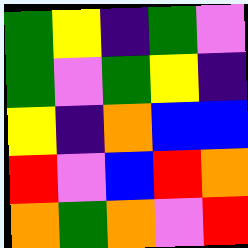[["green", "yellow", "indigo", "green", "violet"], ["green", "violet", "green", "yellow", "indigo"], ["yellow", "indigo", "orange", "blue", "blue"], ["red", "violet", "blue", "red", "orange"], ["orange", "green", "orange", "violet", "red"]]